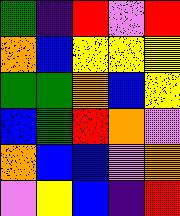[["green", "indigo", "red", "violet", "red"], ["orange", "blue", "yellow", "yellow", "yellow"], ["green", "green", "orange", "blue", "yellow"], ["blue", "green", "red", "orange", "violet"], ["orange", "blue", "blue", "violet", "orange"], ["violet", "yellow", "blue", "indigo", "red"]]